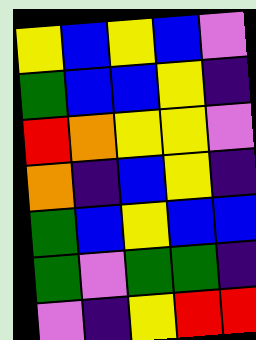[["yellow", "blue", "yellow", "blue", "violet"], ["green", "blue", "blue", "yellow", "indigo"], ["red", "orange", "yellow", "yellow", "violet"], ["orange", "indigo", "blue", "yellow", "indigo"], ["green", "blue", "yellow", "blue", "blue"], ["green", "violet", "green", "green", "indigo"], ["violet", "indigo", "yellow", "red", "red"]]